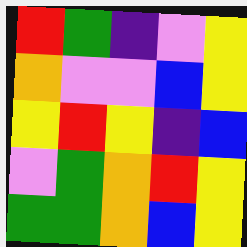[["red", "green", "indigo", "violet", "yellow"], ["orange", "violet", "violet", "blue", "yellow"], ["yellow", "red", "yellow", "indigo", "blue"], ["violet", "green", "orange", "red", "yellow"], ["green", "green", "orange", "blue", "yellow"]]